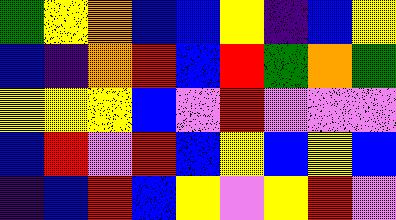[["green", "yellow", "orange", "blue", "blue", "yellow", "indigo", "blue", "yellow"], ["blue", "indigo", "orange", "red", "blue", "red", "green", "orange", "green"], ["yellow", "yellow", "yellow", "blue", "violet", "red", "violet", "violet", "violet"], ["blue", "red", "violet", "red", "blue", "yellow", "blue", "yellow", "blue"], ["indigo", "blue", "red", "blue", "yellow", "violet", "yellow", "red", "violet"]]